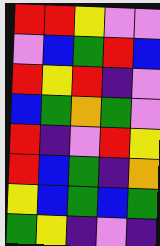[["red", "red", "yellow", "violet", "violet"], ["violet", "blue", "green", "red", "blue"], ["red", "yellow", "red", "indigo", "violet"], ["blue", "green", "orange", "green", "violet"], ["red", "indigo", "violet", "red", "yellow"], ["red", "blue", "green", "indigo", "orange"], ["yellow", "blue", "green", "blue", "green"], ["green", "yellow", "indigo", "violet", "indigo"]]